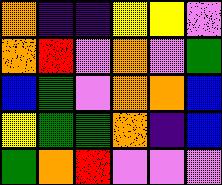[["orange", "indigo", "indigo", "yellow", "yellow", "violet"], ["orange", "red", "violet", "orange", "violet", "green"], ["blue", "green", "violet", "orange", "orange", "blue"], ["yellow", "green", "green", "orange", "indigo", "blue"], ["green", "orange", "red", "violet", "violet", "violet"]]